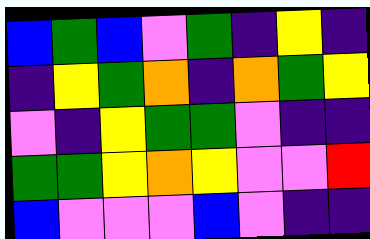[["blue", "green", "blue", "violet", "green", "indigo", "yellow", "indigo"], ["indigo", "yellow", "green", "orange", "indigo", "orange", "green", "yellow"], ["violet", "indigo", "yellow", "green", "green", "violet", "indigo", "indigo"], ["green", "green", "yellow", "orange", "yellow", "violet", "violet", "red"], ["blue", "violet", "violet", "violet", "blue", "violet", "indigo", "indigo"]]